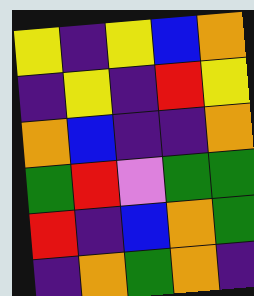[["yellow", "indigo", "yellow", "blue", "orange"], ["indigo", "yellow", "indigo", "red", "yellow"], ["orange", "blue", "indigo", "indigo", "orange"], ["green", "red", "violet", "green", "green"], ["red", "indigo", "blue", "orange", "green"], ["indigo", "orange", "green", "orange", "indigo"]]